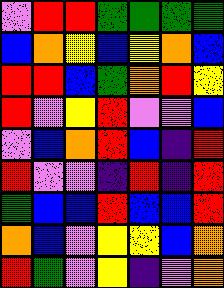[["violet", "red", "red", "green", "green", "green", "green"], ["blue", "orange", "yellow", "blue", "yellow", "orange", "blue"], ["red", "red", "blue", "green", "orange", "red", "yellow"], ["red", "violet", "yellow", "red", "violet", "violet", "blue"], ["violet", "blue", "orange", "red", "blue", "indigo", "red"], ["red", "violet", "violet", "indigo", "red", "indigo", "red"], ["green", "blue", "blue", "red", "blue", "blue", "red"], ["orange", "blue", "violet", "yellow", "yellow", "blue", "orange"], ["red", "green", "violet", "yellow", "indigo", "violet", "orange"]]